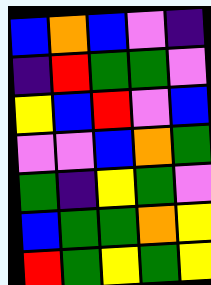[["blue", "orange", "blue", "violet", "indigo"], ["indigo", "red", "green", "green", "violet"], ["yellow", "blue", "red", "violet", "blue"], ["violet", "violet", "blue", "orange", "green"], ["green", "indigo", "yellow", "green", "violet"], ["blue", "green", "green", "orange", "yellow"], ["red", "green", "yellow", "green", "yellow"]]